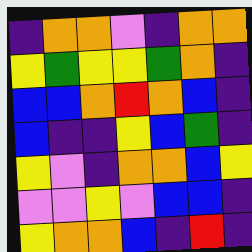[["indigo", "orange", "orange", "violet", "indigo", "orange", "orange"], ["yellow", "green", "yellow", "yellow", "green", "orange", "indigo"], ["blue", "blue", "orange", "red", "orange", "blue", "indigo"], ["blue", "indigo", "indigo", "yellow", "blue", "green", "indigo"], ["yellow", "violet", "indigo", "orange", "orange", "blue", "yellow"], ["violet", "violet", "yellow", "violet", "blue", "blue", "indigo"], ["yellow", "orange", "orange", "blue", "indigo", "red", "indigo"]]